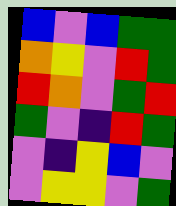[["blue", "violet", "blue", "green", "green"], ["orange", "yellow", "violet", "red", "green"], ["red", "orange", "violet", "green", "red"], ["green", "violet", "indigo", "red", "green"], ["violet", "indigo", "yellow", "blue", "violet"], ["violet", "yellow", "yellow", "violet", "green"]]